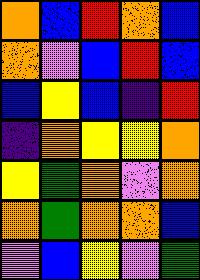[["orange", "blue", "red", "orange", "blue"], ["orange", "violet", "blue", "red", "blue"], ["blue", "yellow", "blue", "indigo", "red"], ["indigo", "orange", "yellow", "yellow", "orange"], ["yellow", "green", "orange", "violet", "orange"], ["orange", "green", "orange", "orange", "blue"], ["violet", "blue", "yellow", "violet", "green"]]